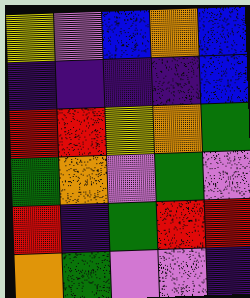[["yellow", "violet", "blue", "orange", "blue"], ["indigo", "indigo", "indigo", "indigo", "blue"], ["red", "red", "yellow", "orange", "green"], ["green", "orange", "violet", "green", "violet"], ["red", "indigo", "green", "red", "red"], ["orange", "green", "violet", "violet", "indigo"]]